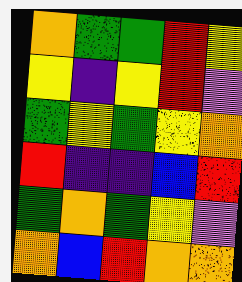[["orange", "green", "green", "red", "yellow"], ["yellow", "indigo", "yellow", "red", "violet"], ["green", "yellow", "green", "yellow", "orange"], ["red", "indigo", "indigo", "blue", "red"], ["green", "orange", "green", "yellow", "violet"], ["orange", "blue", "red", "orange", "orange"]]